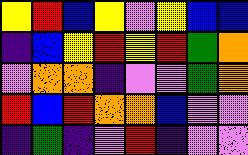[["yellow", "red", "blue", "yellow", "violet", "yellow", "blue", "blue"], ["indigo", "blue", "yellow", "red", "yellow", "red", "green", "orange"], ["violet", "orange", "orange", "indigo", "violet", "violet", "green", "orange"], ["red", "blue", "red", "orange", "orange", "blue", "violet", "violet"], ["indigo", "green", "indigo", "violet", "red", "indigo", "violet", "violet"]]